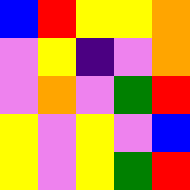[["blue", "red", "yellow", "yellow", "orange"], ["violet", "yellow", "indigo", "violet", "orange"], ["violet", "orange", "violet", "green", "red"], ["yellow", "violet", "yellow", "violet", "blue"], ["yellow", "violet", "yellow", "green", "red"]]